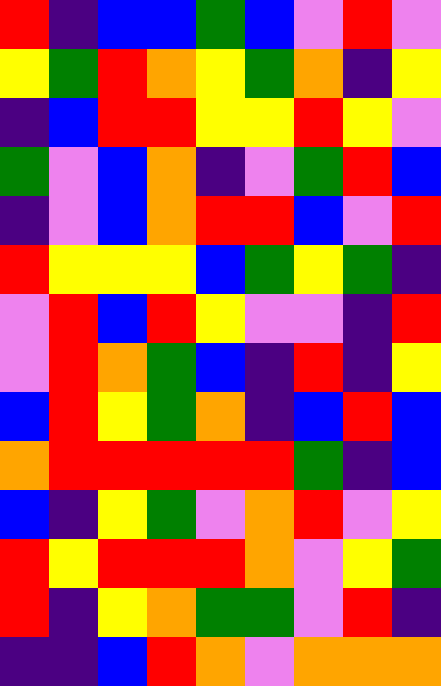[["red", "indigo", "blue", "blue", "green", "blue", "violet", "red", "violet"], ["yellow", "green", "red", "orange", "yellow", "green", "orange", "indigo", "yellow"], ["indigo", "blue", "red", "red", "yellow", "yellow", "red", "yellow", "violet"], ["green", "violet", "blue", "orange", "indigo", "violet", "green", "red", "blue"], ["indigo", "violet", "blue", "orange", "red", "red", "blue", "violet", "red"], ["red", "yellow", "yellow", "yellow", "blue", "green", "yellow", "green", "indigo"], ["violet", "red", "blue", "red", "yellow", "violet", "violet", "indigo", "red"], ["violet", "red", "orange", "green", "blue", "indigo", "red", "indigo", "yellow"], ["blue", "red", "yellow", "green", "orange", "indigo", "blue", "red", "blue"], ["orange", "red", "red", "red", "red", "red", "green", "indigo", "blue"], ["blue", "indigo", "yellow", "green", "violet", "orange", "red", "violet", "yellow"], ["red", "yellow", "red", "red", "red", "orange", "violet", "yellow", "green"], ["red", "indigo", "yellow", "orange", "green", "green", "violet", "red", "indigo"], ["indigo", "indigo", "blue", "red", "orange", "violet", "orange", "orange", "orange"]]